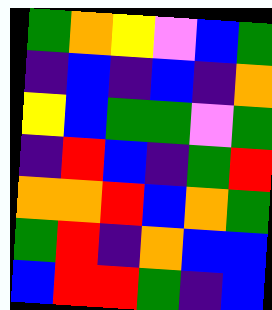[["green", "orange", "yellow", "violet", "blue", "green"], ["indigo", "blue", "indigo", "blue", "indigo", "orange"], ["yellow", "blue", "green", "green", "violet", "green"], ["indigo", "red", "blue", "indigo", "green", "red"], ["orange", "orange", "red", "blue", "orange", "green"], ["green", "red", "indigo", "orange", "blue", "blue"], ["blue", "red", "red", "green", "indigo", "blue"]]